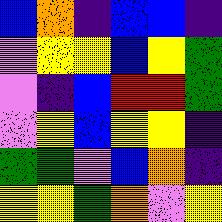[["blue", "orange", "indigo", "blue", "blue", "indigo"], ["violet", "yellow", "yellow", "blue", "yellow", "green"], ["violet", "indigo", "blue", "red", "red", "green"], ["violet", "yellow", "blue", "yellow", "yellow", "indigo"], ["green", "green", "violet", "blue", "orange", "indigo"], ["yellow", "yellow", "green", "orange", "violet", "yellow"]]